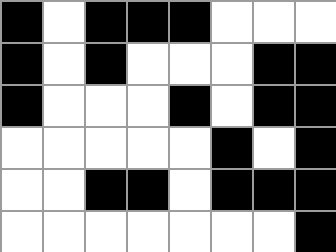[["black", "white", "black", "black", "black", "white", "white", "white"], ["black", "white", "black", "white", "white", "white", "black", "black"], ["black", "white", "white", "white", "black", "white", "black", "black"], ["white", "white", "white", "white", "white", "black", "white", "black"], ["white", "white", "black", "black", "white", "black", "black", "black"], ["white", "white", "white", "white", "white", "white", "white", "black"]]